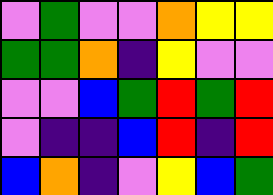[["violet", "green", "violet", "violet", "orange", "yellow", "yellow"], ["green", "green", "orange", "indigo", "yellow", "violet", "violet"], ["violet", "violet", "blue", "green", "red", "green", "red"], ["violet", "indigo", "indigo", "blue", "red", "indigo", "red"], ["blue", "orange", "indigo", "violet", "yellow", "blue", "green"]]